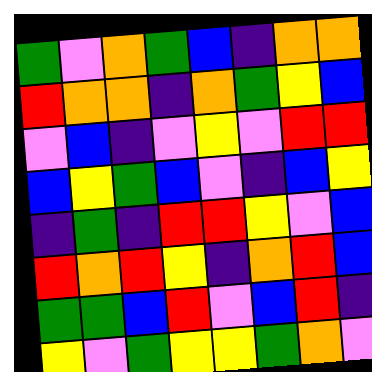[["green", "violet", "orange", "green", "blue", "indigo", "orange", "orange"], ["red", "orange", "orange", "indigo", "orange", "green", "yellow", "blue"], ["violet", "blue", "indigo", "violet", "yellow", "violet", "red", "red"], ["blue", "yellow", "green", "blue", "violet", "indigo", "blue", "yellow"], ["indigo", "green", "indigo", "red", "red", "yellow", "violet", "blue"], ["red", "orange", "red", "yellow", "indigo", "orange", "red", "blue"], ["green", "green", "blue", "red", "violet", "blue", "red", "indigo"], ["yellow", "violet", "green", "yellow", "yellow", "green", "orange", "violet"]]